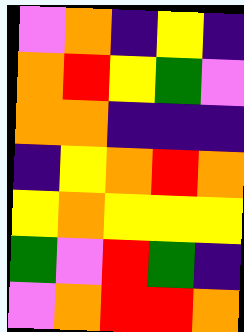[["violet", "orange", "indigo", "yellow", "indigo"], ["orange", "red", "yellow", "green", "violet"], ["orange", "orange", "indigo", "indigo", "indigo"], ["indigo", "yellow", "orange", "red", "orange"], ["yellow", "orange", "yellow", "yellow", "yellow"], ["green", "violet", "red", "green", "indigo"], ["violet", "orange", "red", "red", "orange"]]